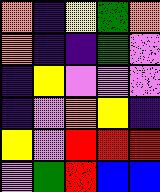[["orange", "indigo", "yellow", "green", "orange"], ["orange", "indigo", "indigo", "green", "violet"], ["indigo", "yellow", "violet", "violet", "violet"], ["indigo", "violet", "orange", "yellow", "indigo"], ["yellow", "violet", "red", "red", "red"], ["violet", "green", "red", "blue", "blue"]]